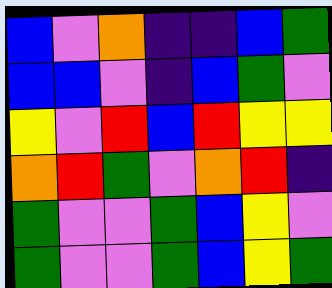[["blue", "violet", "orange", "indigo", "indigo", "blue", "green"], ["blue", "blue", "violet", "indigo", "blue", "green", "violet"], ["yellow", "violet", "red", "blue", "red", "yellow", "yellow"], ["orange", "red", "green", "violet", "orange", "red", "indigo"], ["green", "violet", "violet", "green", "blue", "yellow", "violet"], ["green", "violet", "violet", "green", "blue", "yellow", "green"]]